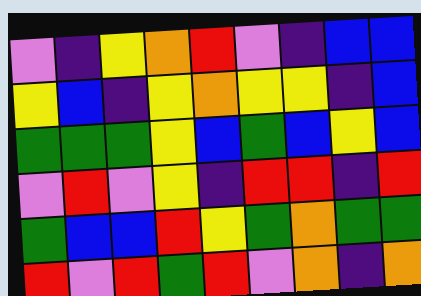[["violet", "indigo", "yellow", "orange", "red", "violet", "indigo", "blue", "blue"], ["yellow", "blue", "indigo", "yellow", "orange", "yellow", "yellow", "indigo", "blue"], ["green", "green", "green", "yellow", "blue", "green", "blue", "yellow", "blue"], ["violet", "red", "violet", "yellow", "indigo", "red", "red", "indigo", "red"], ["green", "blue", "blue", "red", "yellow", "green", "orange", "green", "green"], ["red", "violet", "red", "green", "red", "violet", "orange", "indigo", "orange"]]